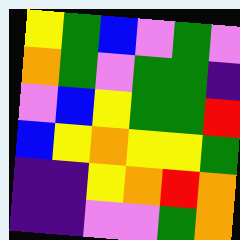[["yellow", "green", "blue", "violet", "green", "violet"], ["orange", "green", "violet", "green", "green", "indigo"], ["violet", "blue", "yellow", "green", "green", "red"], ["blue", "yellow", "orange", "yellow", "yellow", "green"], ["indigo", "indigo", "yellow", "orange", "red", "orange"], ["indigo", "indigo", "violet", "violet", "green", "orange"]]